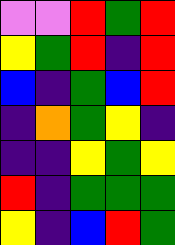[["violet", "violet", "red", "green", "red"], ["yellow", "green", "red", "indigo", "red"], ["blue", "indigo", "green", "blue", "red"], ["indigo", "orange", "green", "yellow", "indigo"], ["indigo", "indigo", "yellow", "green", "yellow"], ["red", "indigo", "green", "green", "green"], ["yellow", "indigo", "blue", "red", "green"]]